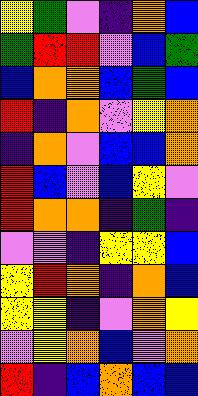[["yellow", "green", "violet", "indigo", "orange", "blue"], ["green", "red", "red", "violet", "blue", "green"], ["blue", "orange", "orange", "blue", "green", "blue"], ["red", "indigo", "orange", "violet", "yellow", "orange"], ["indigo", "orange", "violet", "blue", "blue", "orange"], ["red", "blue", "violet", "blue", "yellow", "violet"], ["red", "orange", "orange", "indigo", "green", "indigo"], ["violet", "violet", "indigo", "yellow", "yellow", "blue"], ["yellow", "red", "orange", "indigo", "orange", "blue"], ["yellow", "yellow", "indigo", "violet", "orange", "yellow"], ["violet", "yellow", "orange", "blue", "violet", "orange"], ["red", "indigo", "blue", "orange", "blue", "blue"]]